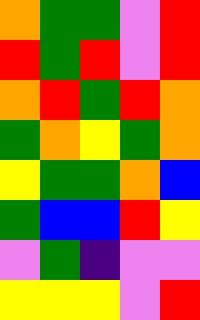[["orange", "green", "green", "violet", "red"], ["red", "green", "red", "violet", "red"], ["orange", "red", "green", "red", "orange"], ["green", "orange", "yellow", "green", "orange"], ["yellow", "green", "green", "orange", "blue"], ["green", "blue", "blue", "red", "yellow"], ["violet", "green", "indigo", "violet", "violet"], ["yellow", "yellow", "yellow", "violet", "red"]]